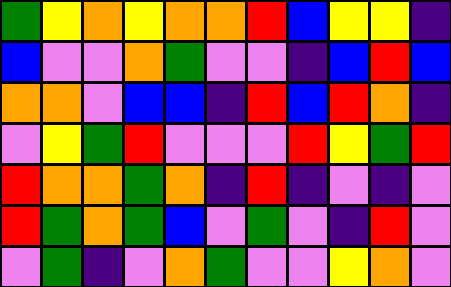[["green", "yellow", "orange", "yellow", "orange", "orange", "red", "blue", "yellow", "yellow", "indigo"], ["blue", "violet", "violet", "orange", "green", "violet", "violet", "indigo", "blue", "red", "blue"], ["orange", "orange", "violet", "blue", "blue", "indigo", "red", "blue", "red", "orange", "indigo"], ["violet", "yellow", "green", "red", "violet", "violet", "violet", "red", "yellow", "green", "red"], ["red", "orange", "orange", "green", "orange", "indigo", "red", "indigo", "violet", "indigo", "violet"], ["red", "green", "orange", "green", "blue", "violet", "green", "violet", "indigo", "red", "violet"], ["violet", "green", "indigo", "violet", "orange", "green", "violet", "violet", "yellow", "orange", "violet"]]